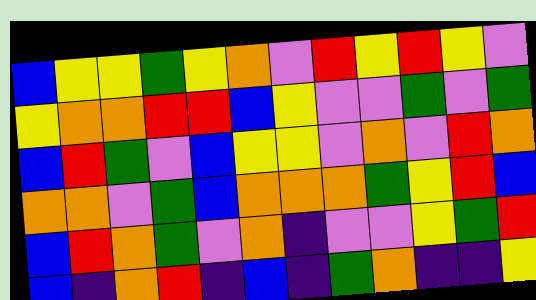[["blue", "yellow", "yellow", "green", "yellow", "orange", "violet", "red", "yellow", "red", "yellow", "violet"], ["yellow", "orange", "orange", "red", "red", "blue", "yellow", "violet", "violet", "green", "violet", "green"], ["blue", "red", "green", "violet", "blue", "yellow", "yellow", "violet", "orange", "violet", "red", "orange"], ["orange", "orange", "violet", "green", "blue", "orange", "orange", "orange", "green", "yellow", "red", "blue"], ["blue", "red", "orange", "green", "violet", "orange", "indigo", "violet", "violet", "yellow", "green", "red"], ["blue", "indigo", "orange", "red", "indigo", "blue", "indigo", "green", "orange", "indigo", "indigo", "yellow"]]